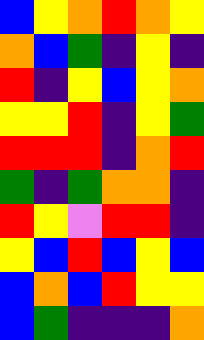[["blue", "yellow", "orange", "red", "orange", "yellow"], ["orange", "blue", "green", "indigo", "yellow", "indigo"], ["red", "indigo", "yellow", "blue", "yellow", "orange"], ["yellow", "yellow", "red", "indigo", "yellow", "green"], ["red", "red", "red", "indigo", "orange", "red"], ["green", "indigo", "green", "orange", "orange", "indigo"], ["red", "yellow", "violet", "red", "red", "indigo"], ["yellow", "blue", "red", "blue", "yellow", "blue"], ["blue", "orange", "blue", "red", "yellow", "yellow"], ["blue", "green", "indigo", "indigo", "indigo", "orange"]]